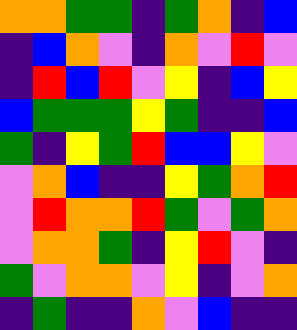[["orange", "orange", "green", "green", "indigo", "green", "orange", "indigo", "blue"], ["indigo", "blue", "orange", "violet", "indigo", "orange", "violet", "red", "violet"], ["indigo", "red", "blue", "red", "violet", "yellow", "indigo", "blue", "yellow"], ["blue", "green", "green", "green", "yellow", "green", "indigo", "indigo", "blue"], ["green", "indigo", "yellow", "green", "red", "blue", "blue", "yellow", "violet"], ["violet", "orange", "blue", "indigo", "indigo", "yellow", "green", "orange", "red"], ["violet", "red", "orange", "orange", "red", "green", "violet", "green", "orange"], ["violet", "orange", "orange", "green", "indigo", "yellow", "red", "violet", "indigo"], ["green", "violet", "orange", "orange", "violet", "yellow", "indigo", "violet", "orange"], ["indigo", "green", "indigo", "indigo", "orange", "violet", "blue", "indigo", "indigo"]]